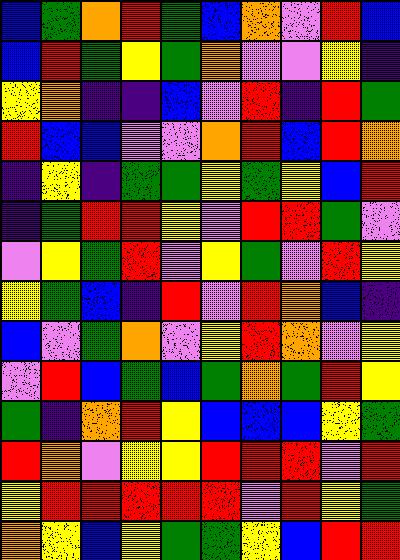[["blue", "green", "orange", "red", "green", "blue", "orange", "violet", "red", "blue"], ["blue", "red", "green", "yellow", "green", "orange", "violet", "violet", "yellow", "indigo"], ["yellow", "orange", "indigo", "indigo", "blue", "violet", "red", "indigo", "red", "green"], ["red", "blue", "blue", "violet", "violet", "orange", "red", "blue", "red", "orange"], ["indigo", "yellow", "indigo", "green", "green", "yellow", "green", "yellow", "blue", "red"], ["indigo", "green", "red", "red", "yellow", "violet", "red", "red", "green", "violet"], ["violet", "yellow", "green", "red", "violet", "yellow", "green", "violet", "red", "yellow"], ["yellow", "green", "blue", "indigo", "red", "violet", "red", "orange", "blue", "indigo"], ["blue", "violet", "green", "orange", "violet", "yellow", "red", "orange", "violet", "yellow"], ["violet", "red", "blue", "green", "blue", "green", "orange", "green", "red", "yellow"], ["green", "indigo", "orange", "red", "yellow", "blue", "blue", "blue", "yellow", "green"], ["red", "orange", "violet", "yellow", "yellow", "red", "red", "red", "violet", "red"], ["yellow", "red", "red", "red", "red", "red", "violet", "red", "yellow", "green"], ["orange", "yellow", "blue", "yellow", "green", "green", "yellow", "blue", "red", "red"]]